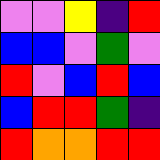[["violet", "violet", "yellow", "indigo", "red"], ["blue", "blue", "violet", "green", "violet"], ["red", "violet", "blue", "red", "blue"], ["blue", "red", "red", "green", "indigo"], ["red", "orange", "orange", "red", "red"]]